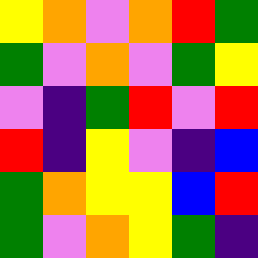[["yellow", "orange", "violet", "orange", "red", "green"], ["green", "violet", "orange", "violet", "green", "yellow"], ["violet", "indigo", "green", "red", "violet", "red"], ["red", "indigo", "yellow", "violet", "indigo", "blue"], ["green", "orange", "yellow", "yellow", "blue", "red"], ["green", "violet", "orange", "yellow", "green", "indigo"]]